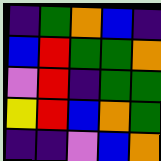[["indigo", "green", "orange", "blue", "indigo"], ["blue", "red", "green", "green", "orange"], ["violet", "red", "indigo", "green", "green"], ["yellow", "red", "blue", "orange", "green"], ["indigo", "indigo", "violet", "blue", "orange"]]